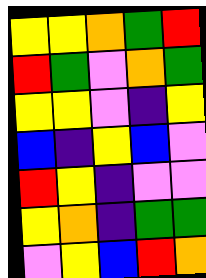[["yellow", "yellow", "orange", "green", "red"], ["red", "green", "violet", "orange", "green"], ["yellow", "yellow", "violet", "indigo", "yellow"], ["blue", "indigo", "yellow", "blue", "violet"], ["red", "yellow", "indigo", "violet", "violet"], ["yellow", "orange", "indigo", "green", "green"], ["violet", "yellow", "blue", "red", "orange"]]